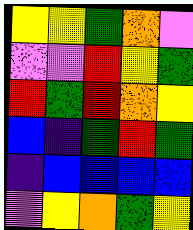[["yellow", "yellow", "green", "orange", "violet"], ["violet", "violet", "red", "yellow", "green"], ["red", "green", "red", "orange", "yellow"], ["blue", "indigo", "green", "red", "green"], ["indigo", "blue", "blue", "blue", "blue"], ["violet", "yellow", "orange", "green", "yellow"]]